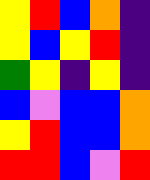[["yellow", "red", "blue", "orange", "indigo"], ["yellow", "blue", "yellow", "red", "indigo"], ["green", "yellow", "indigo", "yellow", "indigo"], ["blue", "violet", "blue", "blue", "orange"], ["yellow", "red", "blue", "blue", "orange"], ["red", "red", "blue", "violet", "red"]]